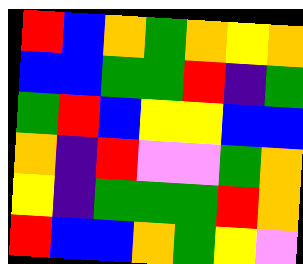[["red", "blue", "orange", "green", "orange", "yellow", "orange"], ["blue", "blue", "green", "green", "red", "indigo", "green"], ["green", "red", "blue", "yellow", "yellow", "blue", "blue"], ["orange", "indigo", "red", "violet", "violet", "green", "orange"], ["yellow", "indigo", "green", "green", "green", "red", "orange"], ["red", "blue", "blue", "orange", "green", "yellow", "violet"]]